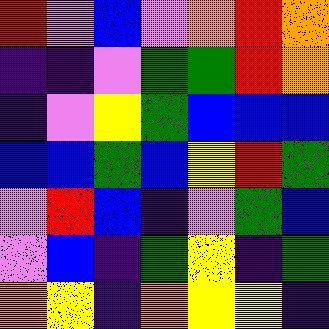[["red", "violet", "blue", "violet", "orange", "red", "orange"], ["indigo", "indigo", "violet", "green", "green", "red", "orange"], ["indigo", "violet", "yellow", "green", "blue", "blue", "blue"], ["blue", "blue", "green", "blue", "yellow", "red", "green"], ["violet", "red", "blue", "indigo", "violet", "green", "blue"], ["violet", "blue", "indigo", "green", "yellow", "indigo", "green"], ["orange", "yellow", "indigo", "orange", "yellow", "yellow", "indigo"]]